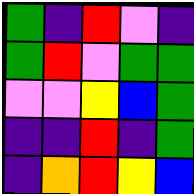[["green", "indigo", "red", "violet", "indigo"], ["green", "red", "violet", "green", "green"], ["violet", "violet", "yellow", "blue", "green"], ["indigo", "indigo", "red", "indigo", "green"], ["indigo", "orange", "red", "yellow", "blue"]]